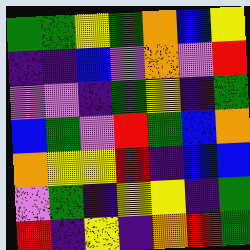[["green", "green", "yellow", "green", "orange", "blue", "yellow"], ["indigo", "indigo", "blue", "violet", "orange", "violet", "red"], ["violet", "violet", "indigo", "green", "yellow", "indigo", "green"], ["blue", "green", "violet", "red", "green", "blue", "orange"], ["orange", "yellow", "yellow", "red", "indigo", "blue", "blue"], ["violet", "green", "indigo", "yellow", "yellow", "indigo", "green"], ["red", "indigo", "yellow", "indigo", "orange", "red", "green"]]